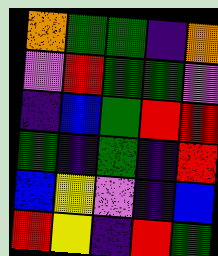[["orange", "green", "green", "indigo", "orange"], ["violet", "red", "green", "green", "violet"], ["indigo", "blue", "green", "red", "red"], ["green", "indigo", "green", "indigo", "red"], ["blue", "yellow", "violet", "indigo", "blue"], ["red", "yellow", "indigo", "red", "green"]]